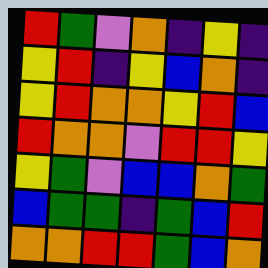[["red", "green", "violet", "orange", "indigo", "yellow", "indigo"], ["yellow", "red", "indigo", "yellow", "blue", "orange", "indigo"], ["yellow", "red", "orange", "orange", "yellow", "red", "blue"], ["red", "orange", "orange", "violet", "red", "red", "yellow"], ["yellow", "green", "violet", "blue", "blue", "orange", "green"], ["blue", "green", "green", "indigo", "green", "blue", "red"], ["orange", "orange", "red", "red", "green", "blue", "orange"]]